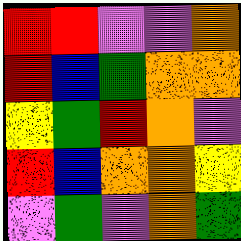[["red", "red", "violet", "violet", "orange"], ["red", "blue", "green", "orange", "orange"], ["yellow", "green", "red", "orange", "violet"], ["red", "blue", "orange", "orange", "yellow"], ["violet", "green", "violet", "orange", "green"]]